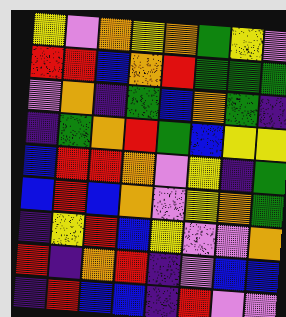[["yellow", "violet", "orange", "yellow", "orange", "green", "yellow", "violet"], ["red", "red", "blue", "orange", "red", "green", "green", "green"], ["violet", "orange", "indigo", "green", "blue", "orange", "green", "indigo"], ["indigo", "green", "orange", "red", "green", "blue", "yellow", "yellow"], ["blue", "red", "red", "orange", "violet", "yellow", "indigo", "green"], ["blue", "red", "blue", "orange", "violet", "yellow", "orange", "green"], ["indigo", "yellow", "red", "blue", "yellow", "violet", "violet", "orange"], ["red", "indigo", "orange", "red", "indigo", "violet", "blue", "blue"], ["indigo", "red", "blue", "blue", "indigo", "red", "violet", "violet"]]